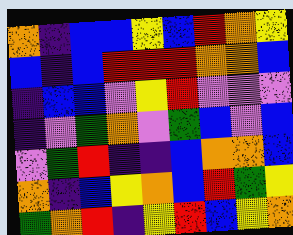[["orange", "indigo", "blue", "blue", "yellow", "blue", "red", "orange", "yellow"], ["blue", "indigo", "blue", "red", "red", "red", "orange", "orange", "blue"], ["indigo", "blue", "blue", "violet", "yellow", "red", "violet", "violet", "violet"], ["indigo", "violet", "green", "orange", "violet", "green", "blue", "violet", "blue"], ["violet", "green", "red", "indigo", "indigo", "blue", "orange", "orange", "blue"], ["orange", "indigo", "blue", "yellow", "orange", "blue", "red", "green", "yellow"], ["green", "orange", "red", "indigo", "yellow", "red", "blue", "yellow", "orange"]]